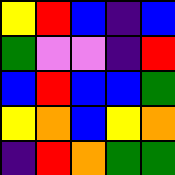[["yellow", "red", "blue", "indigo", "blue"], ["green", "violet", "violet", "indigo", "red"], ["blue", "red", "blue", "blue", "green"], ["yellow", "orange", "blue", "yellow", "orange"], ["indigo", "red", "orange", "green", "green"]]